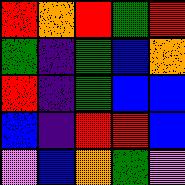[["red", "orange", "red", "green", "red"], ["green", "indigo", "green", "blue", "orange"], ["red", "indigo", "green", "blue", "blue"], ["blue", "indigo", "red", "red", "blue"], ["violet", "blue", "orange", "green", "violet"]]